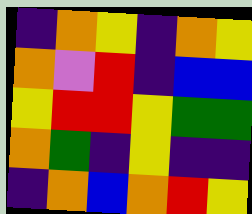[["indigo", "orange", "yellow", "indigo", "orange", "yellow"], ["orange", "violet", "red", "indigo", "blue", "blue"], ["yellow", "red", "red", "yellow", "green", "green"], ["orange", "green", "indigo", "yellow", "indigo", "indigo"], ["indigo", "orange", "blue", "orange", "red", "yellow"]]